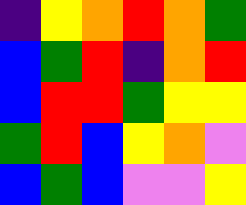[["indigo", "yellow", "orange", "red", "orange", "green"], ["blue", "green", "red", "indigo", "orange", "red"], ["blue", "red", "red", "green", "yellow", "yellow"], ["green", "red", "blue", "yellow", "orange", "violet"], ["blue", "green", "blue", "violet", "violet", "yellow"]]